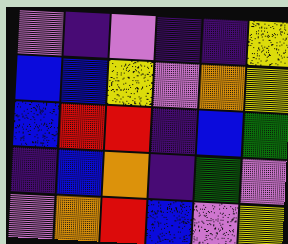[["violet", "indigo", "violet", "indigo", "indigo", "yellow"], ["blue", "blue", "yellow", "violet", "orange", "yellow"], ["blue", "red", "red", "indigo", "blue", "green"], ["indigo", "blue", "orange", "indigo", "green", "violet"], ["violet", "orange", "red", "blue", "violet", "yellow"]]